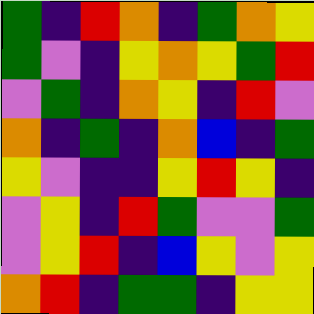[["green", "indigo", "red", "orange", "indigo", "green", "orange", "yellow"], ["green", "violet", "indigo", "yellow", "orange", "yellow", "green", "red"], ["violet", "green", "indigo", "orange", "yellow", "indigo", "red", "violet"], ["orange", "indigo", "green", "indigo", "orange", "blue", "indigo", "green"], ["yellow", "violet", "indigo", "indigo", "yellow", "red", "yellow", "indigo"], ["violet", "yellow", "indigo", "red", "green", "violet", "violet", "green"], ["violet", "yellow", "red", "indigo", "blue", "yellow", "violet", "yellow"], ["orange", "red", "indigo", "green", "green", "indigo", "yellow", "yellow"]]